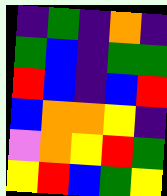[["indigo", "green", "indigo", "orange", "indigo"], ["green", "blue", "indigo", "green", "green"], ["red", "blue", "indigo", "blue", "red"], ["blue", "orange", "orange", "yellow", "indigo"], ["violet", "orange", "yellow", "red", "green"], ["yellow", "red", "blue", "green", "yellow"]]